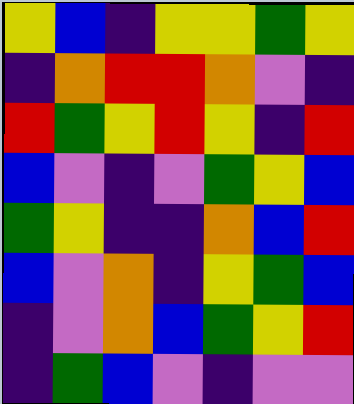[["yellow", "blue", "indigo", "yellow", "yellow", "green", "yellow"], ["indigo", "orange", "red", "red", "orange", "violet", "indigo"], ["red", "green", "yellow", "red", "yellow", "indigo", "red"], ["blue", "violet", "indigo", "violet", "green", "yellow", "blue"], ["green", "yellow", "indigo", "indigo", "orange", "blue", "red"], ["blue", "violet", "orange", "indigo", "yellow", "green", "blue"], ["indigo", "violet", "orange", "blue", "green", "yellow", "red"], ["indigo", "green", "blue", "violet", "indigo", "violet", "violet"]]